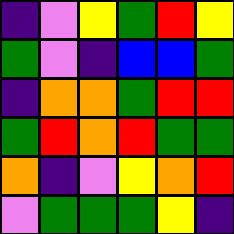[["indigo", "violet", "yellow", "green", "red", "yellow"], ["green", "violet", "indigo", "blue", "blue", "green"], ["indigo", "orange", "orange", "green", "red", "red"], ["green", "red", "orange", "red", "green", "green"], ["orange", "indigo", "violet", "yellow", "orange", "red"], ["violet", "green", "green", "green", "yellow", "indigo"]]